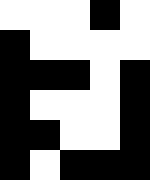[["white", "white", "white", "black", "white"], ["black", "white", "white", "white", "white"], ["black", "black", "black", "white", "black"], ["black", "white", "white", "white", "black"], ["black", "black", "white", "white", "black"], ["black", "white", "black", "black", "black"]]